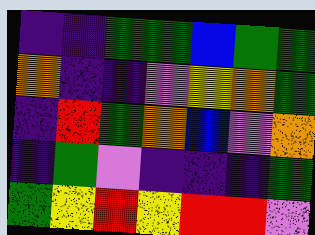[["indigo", "indigo", "green", "green", "blue", "green", "green"], ["orange", "indigo", "indigo", "violet", "yellow", "orange", "green"], ["indigo", "red", "green", "orange", "blue", "violet", "orange"], ["indigo", "green", "violet", "indigo", "indigo", "indigo", "green"], ["green", "yellow", "red", "yellow", "red", "red", "violet"]]